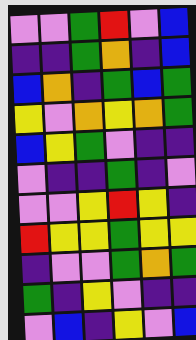[["violet", "violet", "green", "red", "violet", "blue"], ["indigo", "indigo", "green", "orange", "indigo", "blue"], ["blue", "orange", "indigo", "green", "blue", "green"], ["yellow", "violet", "orange", "yellow", "orange", "green"], ["blue", "yellow", "green", "violet", "indigo", "indigo"], ["violet", "indigo", "indigo", "green", "indigo", "violet"], ["violet", "violet", "yellow", "red", "yellow", "indigo"], ["red", "yellow", "yellow", "green", "yellow", "yellow"], ["indigo", "violet", "violet", "green", "orange", "green"], ["green", "indigo", "yellow", "violet", "indigo", "indigo"], ["violet", "blue", "indigo", "yellow", "violet", "blue"]]